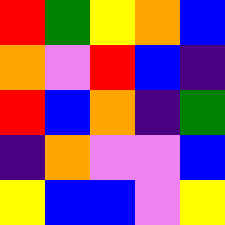[["red", "green", "yellow", "orange", "blue"], ["orange", "violet", "red", "blue", "indigo"], ["red", "blue", "orange", "indigo", "green"], ["indigo", "orange", "violet", "violet", "blue"], ["yellow", "blue", "blue", "violet", "yellow"]]